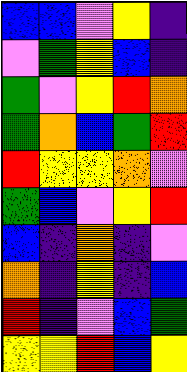[["blue", "blue", "violet", "yellow", "indigo"], ["violet", "green", "yellow", "blue", "indigo"], ["green", "violet", "yellow", "red", "orange"], ["green", "orange", "blue", "green", "red"], ["red", "yellow", "yellow", "orange", "violet"], ["green", "blue", "violet", "yellow", "red"], ["blue", "indigo", "orange", "indigo", "violet"], ["orange", "indigo", "yellow", "indigo", "blue"], ["red", "indigo", "violet", "blue", "green"], ["yellow", "yellow", "red", "blue", "yellow"]]